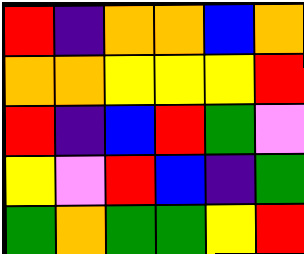[["red", "indigo", "orange", "orange", "blue", "orange"], ["orange", "orange", "yellow", "yellow", "yellow", "red"], ["red", "indigo", "blue", "red", "green", "violet"], ["yellow", "violet", "red", "blue", "indigo", "green"], ["green", "orange", "green", "green", "yellow", "red"]]